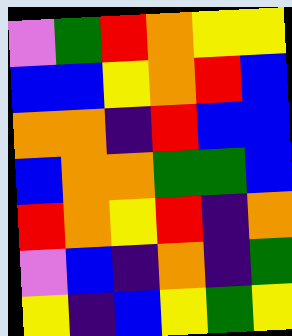[["violet", "green", "red", "orange", "yellow", "yellow"], ["blue", "blue", "yellow", "orange", "red", "blue"], ["orange", "orange", "indigo", "red", "blue", "blue"], ["blue", "orange", "orange", "green", "green", "blue"], ["red", "orange", "yellow", "red", "indigo", "orange"], ["violet", "blue", "indigo", "orange", "indigo", "green"], ["yellow", "indigo", "blue", "yellow", "green", "yellow"]]